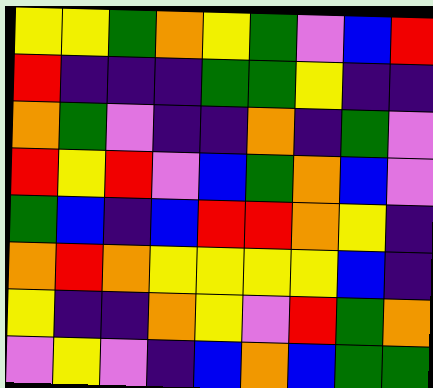[["yellow", "yellow", "green", "orange", "yellow", "green", "violet", "blue", "red"], ["red", "indigo", "indigo", "indigo", "green", "green", "yellow", "indigo", "indigo"], ["orange", "green", "violet", "indigo", "indigo", "orange", "indigo", "green", "violet"], ["red", "yellow", "red", "violet", "blue", "green", "orange", "blue", "violet"], ["green", "blue", "indigo", "blue", "red", "red", "orange", "yellow", "indigo"], ["orange", "red", "orange", "yellow", "yellow", "yellow", "yellow", "blue", "indigo"], ["yellow", "indigo", "indigo", "orange", "yellow", "violet", "red", "green", "orange"], ["violet", "yellow", "violet", "indigo", "blue", "orange", "blue", "green", "green"]]